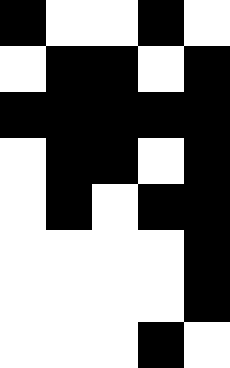[["black", "white", "white", "black", "white"], ["white", "black", "black", "white", "black"], ["black", "black", "black", "black", "black"], ["white", "black", "black", "white", "black"], ["white", "black", "white", "black", "black"], ["white", "white", "white", "white", "black"], ["white", "white", "white", "white", "black"], ["white", "white", "white", "black", "white"]]